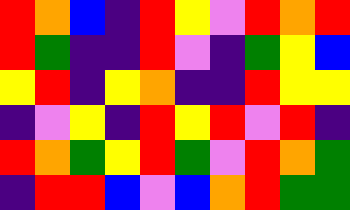[["red", "orange", "blue", "indigo", "red", "yellow", "violet", "red", "orange", "red"], ["red", "green", "indigo", "indigo", "red", "violet", "indigo", "green", "yellow", "blue"], ["yellow", "red", "indigo", "yellow", "orange", "indigo", "indigo", "red", "yellow", "yellow"], ["indigo", "violet", "yellow", "indigo", "red", "yellow", "red", "violet", "red", "indigo"], ["red", "orange", "green", "yellow", "red", "green", "violet", "red", "orange", "green"], ["indigo", "red", "red", "blue", "violet", "blue", "orange", "red", "green", "green"]]